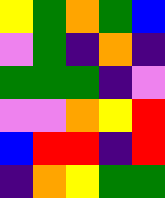[["yellow", "green", "orange", "green", "blue"], ["violet", "green", "indigo", "orange", "indigo"], ["green", "green", "green", "indigo", "violet"], ["violet", "violet", "orange", "yellow", "red"], ["blue", "red", "red", "indigo", "red"], ["indigo", "orange", "yellow", "green", "green"]]